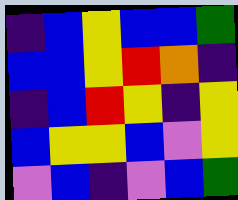[["indigo", "blue", "yellow", "blue", "blue", "green"], ["blue", "blue", "yellow", "red", "orange", "indigo"], ["indigo", "blue", "red", "yellow", "indigo", "yellow"], ["blue", "yellow", "yellow", "blue", "violet", "yellow"], ["violet", "blue", "indigo", "violet", "blue", "green"]]